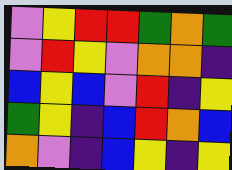[["violet", "yellow", "red", "red", "green", "orange", "green"], ["violet", "red", "yellow", "violet", "orange", "orange", "indigo"], ["blue", "yellow", "blue", "violet", "red", "indigo", "yellow"], ["green", "yellow", "indigo", "blue", "red", "orange", "blue"], ["orange", "violet", "indigo", "blue", "yellow", "indigo", "yellow"]]